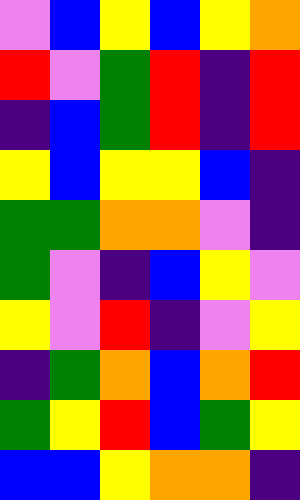[["violet", "blue", "yellow", "blue", "yellow", "orange"], ["red", "violet", "green", "red", "indigo", "red"], ["indigo", "blue", "green", "red", "indigo", "red"], ["yellow", "blue", "yellow", "yellow", "blue", "indigo"], ["green", "green", "orange", "orange", "violet", "indigo"], ["green", "violet", "indigo", "blue", "yellow", "violet"], ["yellow", "violet", "red", "indigo", "violet", "yellow"], ["indigo", "green", "orange", "blue", "orange", "red"], ["green", "yellow", "red", "blue", "green", "yellow"], ["blue", "blue", "yellow", "orange", "orange", "indigo"]]